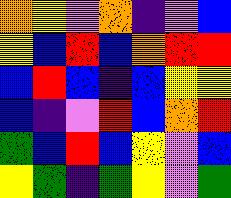[["orange", "yellow", "violet", "orange", "indigo", "violet", "blue"], ["yellow", "blue", "red", "blue", "orange", "red", "red"], ["blue", "red", "blue", "indigo", "blue", "yellow", "yellow"], ["blue", "indigo", "violet", "red", "blue", "orange", "red"], ["green", "blue", "red", "blue", "yellow", "violet", "blue"], ["yellow", "green", "indigo", "green", "yellow", "violet", "green"]]